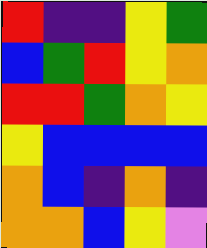[["red", "indigo", "indigo", "yellow", "green"], ["blue", "green", "red", "yellow", "orange"], ["red", "red", "green", "orange", "yellow"], ["yellow", "blue", "blue", "blue", "blue"], ["orange", "blue", "indigo", "orange", "indigo"], ["orange", "orange", "blue", "yellow", "violet"]]